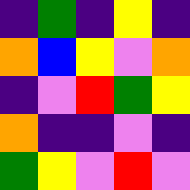[["indigo", "green", "indigo", "yellow", "indigo"], ["orange", "blue", "yellow", "violet", "orange"], ["indigo", "violet", "red", "green", "yellow"], ["orange", "indigo", "indigo", "violet", "indigo"], ["green", "yellow", "violet", "red", "violet"]]